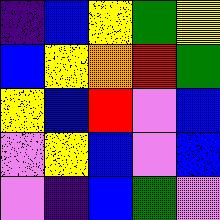[["indigo", "blue", "yellow", "green", "yellow"], ["blue", "yellow", "orange", "red", "green"], ["yellow", "blue", "red", "violet", "blue"], ["violet", "yellow", "blue", "violet", "blue"], ["violet", "indigo", "blue", "green", "violet"]]